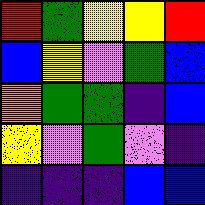[["red", "green", "yellow", "yellow", "red"], ["blue", "yellow", "violet", "green", "blue"], ["orange", "green", "green", "indigo", "blue"], ["yellow", "violet", "green", "violet", "indigo"], ["indigo", "indigo", "indigo", "blue", "blue"]]